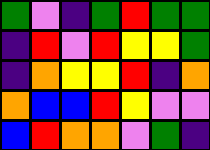[["green", "violet", "indigo", "green", "red", "green", "green"], ["indigo", "red", "violet", "red", "yellow", "yellow", "green"], ["indigo", "orange", "yellow", "yellow", "red", "indigo", "orange"], ["orange", "blue", "blue", "red", "yellow", "violet", "violet"], ["blue", "red", "orange", "orange", "violet", "green", "indigo"]]